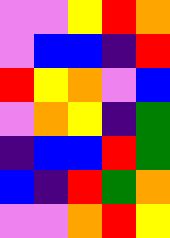[["violet", "violet", "yellow", "red", "orange"], ["violet", "blue", "blue", "indigo", "red"], ["red", "yellow", "orange", "violet", "blue"], ["violet", "orange", "yellow", "indigo", "green"], ["indigo", "blue", "blue", "red", "green"], ["blue", "indigo", "red", "green", "orange"], ["violet", "violet", "orange", "red", "yellow"]]